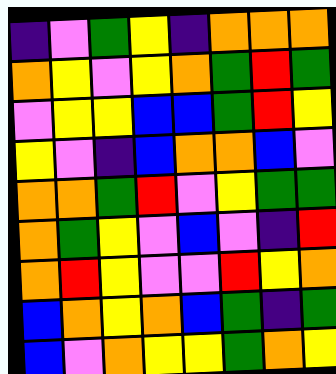[["indigo", "violet", "green", "yellow", "indigo", "orange", "orange", "orange"], ["orange", "yellow", "violet", "yellow", "orange", "green", "red", "green"], ["violet", "yellow", "yellow", "blue", "blue", "green", "red", "yellow"], ["yellow", "violet", "indigo", "blue", "orange", "orange", "blue", "violet"], ["orange", "orange", "green", "red", "violet", "yellow", "green", "green"], ["orange", "green", "yellow", "violet", "blue", "violet", "indigo", "red"], ["orange", "red", "yellow", "violet", "violet", "red", "yellow", "orange"], ["blue", "orange", "yellow", "orange", "blue", "green", "indigo", "green"], ["blue", "violet", "orange", "yellow", "yellow", "green", "orange", "yellow"]]